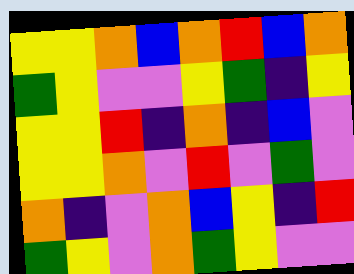[["yellow", "yellow", "orange", "blue", "orange", "red", "blue", "orange"], ["green", "yellow", "violet", "violet", "yellow", "green", "indigo", "yellow"], ["yellow", "yellow", "red", "indigo", "orange", "indigo", "blue", "violet"], ["yellow", "yellow", "orange", "violet", "red", "violet", "green", "violet"], ["orange", "indigo", "violet", "orange", "blue", "yellow", "indigo", "red"], ["green", "yellow", "violet", "orange", "green", "yellow", "violet", "violet"]]